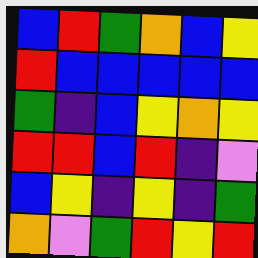[["blue", "red", "green", "orange", "blue", "yellow"], ["red", "blue", "blue", "blue", "blue", "blue"], ["green", "indigo", "blue", "yellow", "orange", "yellow"], ["red", "red", "blue", "red", "indigo", "violet"], ["blue", "yellow", "indigo", "yellow", "indigo", "green"], ["orange", "violet", "green", "red", "yellow", "red"]]